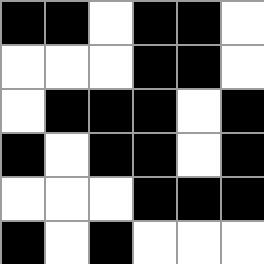[["black", "black", "white", "black", "black", "white"], ["white", "white", "white", "black", "black", "white"], ["white", "black", "black", "black", "white", "black"], ["black", "white", "black", "black", "white", "black"], ["white", "white", "white", "black", "black", "black"], ["black", "white", "black", "white", "white", "white"]]